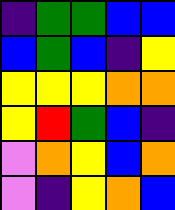[["indigo", "green", "green", "blue", "blue"], ["blue", "green", "blue", "indigo", "yellow"], ["yellow", "yellow", "yellow", "orange", "orange"], ["yellow", "red", "green", "blue", "indigo"], ["violet", "orange", "yellow", "blue", "orange"], ["violet", "indigo", "yellow", "orange", "blue"]]